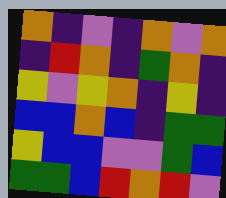[["orange", "indigo", "violet", "indigo", "orange", "violet", "orange"], ["indigo", "red", "orange", "indigo", "green", "orange", "indigo"], ["yellow", "violet", "yellow", "orange", "indigo", "yellow", "indigo"], ["blue", "blue", "orange", "blue", "indigo", "green", "green"], ["yellow", "blue", "blue", "violet", "violet", "green", "blue"], ["green", "green", "blue", "red", "orange", "red", "violet"]]